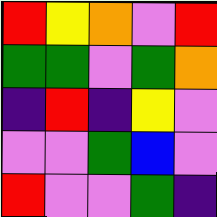[["red", "yellow", "orange", "violet", "red"], ["green", "green", "violet", "green", "orange"], ["indigo", "red", "indigo", "yellow", "violet"], ["violet", "violet", "green", "blue", "violet"], ["red", "violet", "violet", "green", "indigo"]]